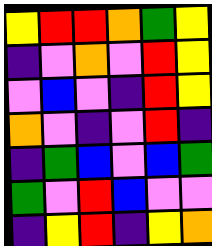[["yellow", "red", "red", "orange", "green", "yellow"], ["indigo", "violet", "orange", "violet", "red", "yellow"], ["violet", "blue", "violet", "indigo", "red", "yellow"], ["orange", "violet", "indigo", "violet", "red", "indigo"], ["indigo", "green", "blue", "violet", "blue", "green"], ["green", "violet", "red", "blue", "violet", "violet"], ["indigo", "yellow", "red", "indigo", "yellow", "orange"]]